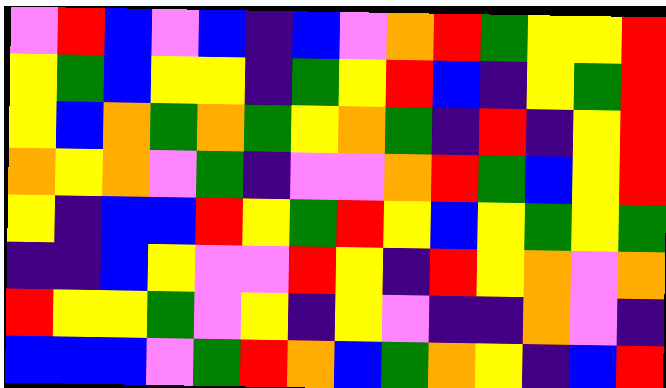[["violet", "red", "blue", "violet", "blue", "indigo", "blue", "violet", "orange", "red", "green", "yellow", "yellow", "red"], ["yellow", "green", "blue", "yellow", "yellow", "indigo", "green", "yellow", "red", "blue", "indigo", "yellow", "green", "red"], ["yellow", "blue", "orange", "green", "orange", "green", "yellow", "orange", "green", "indigo", "red", "indigo", "yellow", "red"], ["orange", "yellow", "orange", "violet", "green", "indigo", "violet", "violet", "orange", "red", "green", "blue", "yellow", "red"], ["yellow", "indigo", "blue", "blue", "red", "yellow", "green", "red", "yellow", "blue", "yellow", "green", "yellow", "green"], ["indigo", "indigo", "blue", "yellow", "violet", "violet", "red", "yellow", "indigo", "red", "yellow", "orange", "violet", "orange"], ["red", "yellow", "yellow", "green", "violet", "yellow", "indigo", "yellow", "violet", "indigo", "indigo", "orange", "violet", "indigo"], ["blue", "blue", "blue", "violet", "green", "red", "orange", "blue", "green", "orange", "yellow", "indigo", "blue", "red"]]